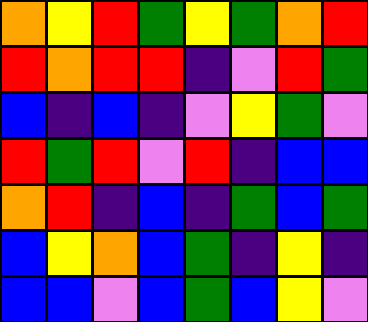[["orange", "yellow", "red", "green", "yellow", "green", "orange", "red"], ["red", "orange", "red", "red", "indigo", "violet", "red", "green"], ["blue", "indigo", "blue", "indigo", "violet", "yellow", "green", "violet"], ["red", "green", "red", "violet", "red", "indigo", "blue", "blue"], ["orange", "red", "indigo", "blue", "indigo", "green", "blue", "green"], ["blue", "yellow", "orange", "blue", "green", "indigo", "yellow", "indigo"], ["blue", "blue", "violet", "blue", "green", "blue", "yellow", "violet"]]